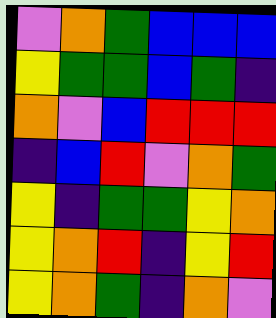[["violet", "orange", "green", "blue", "blue", "blue"], ["yellow", "green", "green", "blue", "green", "indigo"], ["orange", "violet", "blue", "red", "red", "red"], ["indigo", "blue", "red", "violet", "orange", "green"], ["yellow", "indigo", "green", "green", "yellow", "orange"], ["yellow", "orange", "red", "indigo", "yellow", "red"], ["yellow", "orange", "green", "indigo", "orange", "violet"]]